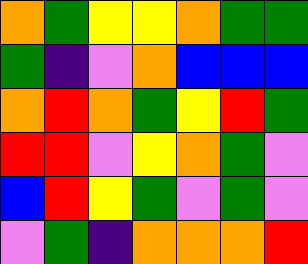[["orange", "green", "yellow", "yellow", "orange", "green", "green"], ["green", "indigo", "violet", "orange", "blue", "blue", "blue"], ["orange", "red", "orange", "green", "yellow", "red", "green"], ["red", "red", "violet", "yellow", "orange", "green", "violet"], ["blue", "red", "yellow", "green", "violet", "green", "violet"], ["violet", "green", "indigo", "orange", "orange", "orange", "red"]]